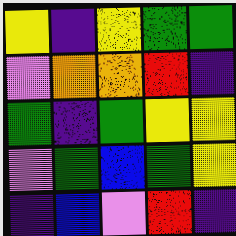[["yellow", "indigo", "yellow", "green", "green"], ["violet", "orange", "orange", "red", "indigo"], ["green", "indigo", "green", "yellow", "yellow"], ["violet", "green", "blue", "green", "yellow"], ["indigo", "blue", "violet", "red", "indigo"]]